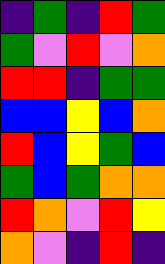[["indigo", "green", "indigo", "red", "green"], ["green", "violet", "red", "violet", "orange"], ["red", "red", "indigo", "green", "green"], ["blue", "blue", "yellow", "blue", "orange"], ["red", "blue", "yellow", "green", "blue"], ["green", "blue", "green", "orange", "orange"], ["red", "orange", "violet", "red", "yellow"], ["orange", "violet", "indigo", "red", "indigo"]]